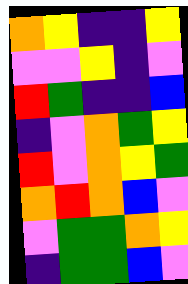[["orange", "yellow", "indigo", "indigo", "yellow"], ["violet", "violet", "yellow", "indigo", "violet"], ["red", "green", "indigo", "indigo", "blue"], ["indigo", "violet", "orange", "green", "yellow"], ["red", "violet", "orange", "yellow", "green"], ["orange", "red", "orange", "blue", "violet"], ["violet", "green", "green", "orange", "yellow"], ["indigo", "green", "green", "blue", "violet"]]